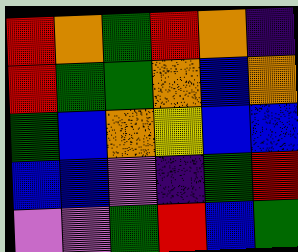[["red", "orange", "green", "red", "orange", "indigo"], ["red", "green", "green", "orange", "blue", "orange"], ["green", "blue", "orange", "yellow", "blue", "blue"], ["blue", "blue", "violet", "indigo", "green", "red"], ["violet", "violet", "green", "red", "blue", "green"]]